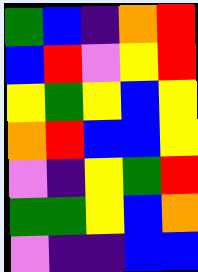[["green", "blue", "indigo", "orange", "red"], ["blue", "red", "violet", "yellow", "red"], ["yellow", "green", "yellow", "blue", "yellow"], ["orange", "red", "blue", "blue", "yellow"], ["violet", "indigo", "yellow", "green", "red"], ["green", "green", "yellow", "blue", "orange"], ["violet", "indigo", "indigo", "blue", "blue"]]